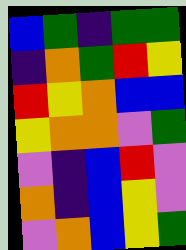[["blue", "green", "indigo", "green", "green"], ["indigo", "orange", "green", "red", "yellow"], ["red", "yellow", "orange", "blue", "blue"], ["yellow", "orange", "orange", "violet", "green"], ["violet", "indigo", "blue", "red", "violet"], ["orange", "indigo", "blue", "yellow", "violet"], ["violet", "orange", "blue", "yellow", "green"]]